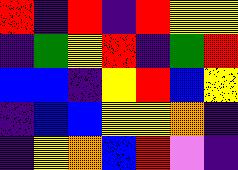[["red", "indigo", "red", "indigo", "red", "yellow", "yellow"], ["indigo", "green", "yellow", "red", "indigo", "green", "red"], ["blue", "blue", "indigo", "yellow", "red", "blue", "yellow"], ["indigo", "blue", "blue", "yellow", "yellow", "orange", "indigo"], ["indigo", "yellow", "orange", "blue", "red", "violet", "indigo"]]